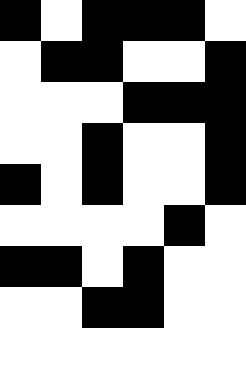[["black", "white", "black", "black", "black", "white"], ["white", "black", "black", "white", "white", "black"], ["white", "white", "white", "black", "black", "black"], ["white", "white", "black", "white", "white", "black"], ["black", "white", "black", "white", "white", "black"], ["white", "white", "white", "white", "black", "white"], ["black", "black", "white", "black", "white", "white"], ["white", "white", "black", "black", "white", "white"], ["white", "white", "white", "white", "white", "white"]]